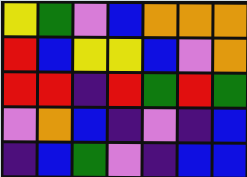[["yellow", "green", "violet", "blue", "orange", "orange", "orange"], ["red", "blue", "yellow", "yellow", "blue", "violet", "orange"], ["red", "red", "indigo", "red", "green", "red", "green"], ["violet", "orange", "blue", "indigo", "violet", "indigo", "blue"], ["indigo", "blue", "green", "violet", "indigo", "blue", "blue"]]